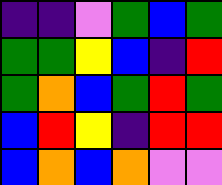[["indigo", "indigo", "violet", "green", "blue", "green"], ["green", "green", "yellow", "blue", "indigo", "red"], ["green", "orange", "blue", "green", "red", "green"], ["blue", "red", "yellow", "indigo", "red", "red"], ["blue", "orange", "blue", "orange", "violet", "violet"]]